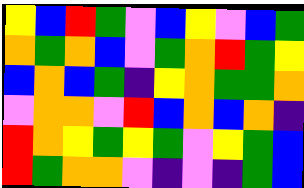[["yellow", "blue", "red", "green", "violet", "blue", "yellow", "violet", "blue", "green"], ["orange", "green", "orange", "blue", "violet", "green", "orange", "red", "green", "yellow"], ["blue", "orange", "blue", "green", "indigo", "yellow", "orange", "green", "green", "orange"], ["violet", "orange", "orange", "violet", "red", "blue", "orange", "blue", "orange", "indigo"], ["red", "orange", "yellow", "green", "yellow", "green", "violet", "yellow", "green", "blue"], ["red", "green", "orange", "orange", "violet", "indigo", "violet", "indigo", "green", "blue"]]